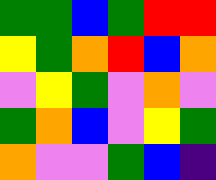[["green", "green", "blue", "green", "red", "red"], ["yellow", "green", "orange", "red", "blue", "orange"], ["violet", "yellow", "green", "violet", "orange", "violet"], ["green", "orange", "blue", "violet", "yellow", "green"], ["orange", "violet", "violet", "green", "blue", "indigo"]]